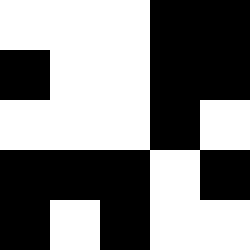[["white", "white", "white", "black", "black"], ["black", "white", "white", "black", "black"], ["white", "white", "white", "black", "white"], ["black", "black", "black", "white", "black"], ["black", "white", "black", "white", "white"]]